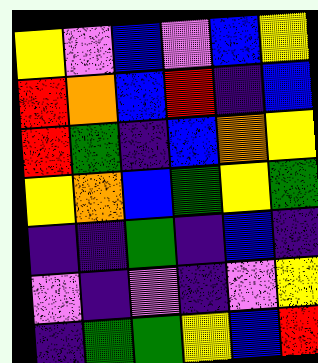[["yellow", "violet", "blue", "violet", "blue", "yellow"], ["red", "orange", "blue", "red", "indigo", "blue"], ["red", "green", "indigo", "blue", "orange", "yellow"], ["yellow", "orange", "blue", "green", "yellow", "green"], ["indigo", "indigo", "green", "indigo", "blue", "indigo"], ["violet", "indigo", "violet", "indigo", "violet", "yellow"], ["indigo", "green", "green", "yellow", "blue", "red"]]